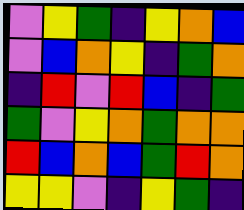[["violet", "yellow", "green", "indigo", "yellow", "orange", "blue"], ["violet", "blue", "orange", "yellow", "indigo", "green", "orange"], ["indigo", "red", "violet", "red", "blue", "indigo", "green"], ["green", "violet", "yellow", "orange", "green", "orange", "orange"], ["red", "blue", "orange", "blue", "green", "red", "orange"], ["yellow", "yellow", "violet", "indigo", "yellow", "green", "indigo"]]